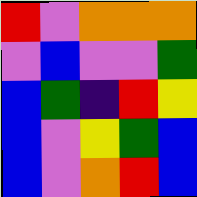[["red", "violet", "orange", "orange", "orange"], ["violet", "blue", "violet", "violet", "green"], ["blue", "green", "indigo", "red", "yellow"], ["blue", "violet", "yellow", "green", "blue"], ["blue", "violet", "orange", "red", "blue"]]